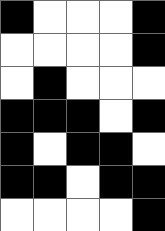[["black", "white", "white", "white", "black"], ["white", "white", "white", "white", "black"], ["white", "black", "white", "white", "white"], ["black", "black", "black", "white", "black"], ["black", "white", "black", "black", "white"], ["black", "black", "white", "black", "black"], ["white", "white", "white", "white", "black"]]